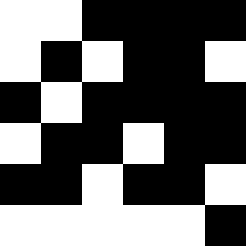[["white", "white", "black", "black", "black", "black"], ["white", "black", "white", "black", "black", "white"], ["black", "white", "black", "black", "black", "black"], ["white", "black", "black", "white", "black", "black"], ["black", "black", "white", "black", "black", "white"], ["white", "white", "white", "white", "white", "black"]]